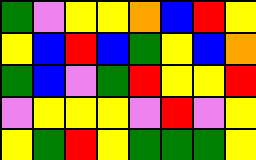[["green", "violet", "yellow", "yellow", "orange", "blue", "red", "yellow"], ["yellow", "blue", "red", "blue", "green", "yellow", "blue", "orange"], ["green", "blue", "violet", "green", "red", "yellow", "yellow", "red"], ["violet", "yellow", "yellow", "yellow", "violet", "red", "violet", "yellow"], ["yellow", "green", "red", "yellow", "green", "green", "green", "yellow"]]